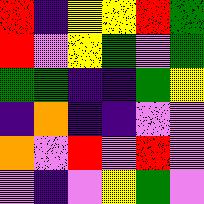[["red", "indigo", "yellow", "yellow", "red", "green"], ["red", "violet", "yellow", "green", "violet", "green"], ["green", "green", "indigo", "indigo", "green", "yellow"], ["indigo", "orange", "indigo", "indigo", "violet", "violet"], ["orange", "violet", "red", "violet", "red", "violet"], ["violet", "indigo", "violet", "yellow", "green", "violet"]]